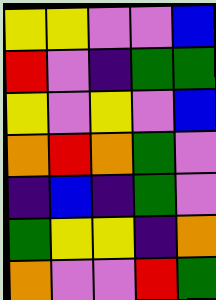[["yellow", "yellow", "violet", "violet", "blue"], ["red", "violet", "indigo", "green", "green"], ["yellow", "violet", "yellow", "violet", "blue"], ["orange", "red", "orange", "green", "violet"], ["indigo", "blue", "indigo", "green", "violet"], ["green", "yellow", "yellow", "indigo", "orange"], ["orange", "violet", "violet", "red", "green"]]